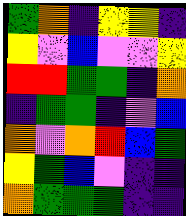[["green", "orange", "indigo", "yellow", "yellow", "indigo"], ["yellow", "violet", "blue", "violet", "violet", "yellow"], ["red", "red", "green", "green", "indigo", "orange"], ["indigo", "green", "green", "indigo", "violet", "blue"], ["orange", "violet", "orange", "red", "blue", "green"], ["yellow", "green", "blue", "violet", "indigo", "indigo"], ["orange", "green", "green", "green", "indigo", "indigo"]]